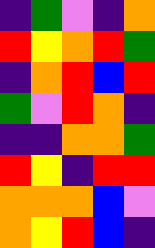[["indigo", "green", "violet", "indigo", "orange"], ["red", "yellow", "orange", "red", "green"], ["indigo", "orange", "red", "blue", "red"], ["green", "violet", "red", "orange", "indigo"], ["indigo", "indigo", "orange", "orange", "green"], ["red", "yellow", "indigo", "red", "red"], ["orange", "orange", "orange", "blue", "violet"], ["orange", "yellow", "red", "blue", "indigo"]]